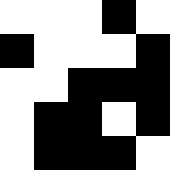[["white", "white", "white", "black", "white"], ["black", "white", "white", "white", "black"], ["white", "white", "black", "black", "black"], ["white", "black", "black", "white", "black"], ["white", "black", "black", "black", "white"]]